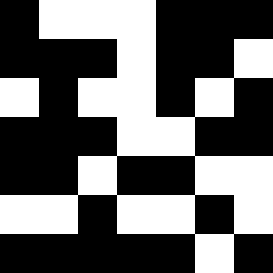[["black", "white", "white", "white", "black", "black", "black"], ["black", "black", "black", "white", "black", "black", "white"], ["white", "black", "white", "white", "black", "white", "black"], ["black", "black", "black", "white", "white", "black", "black"], ["black", "black", "white", "black", "black", "white", "white"], ["white", "white", "black", "white", "white", "black", "white"], ["black", "black", "black", "black", "black", "white", "black"]]